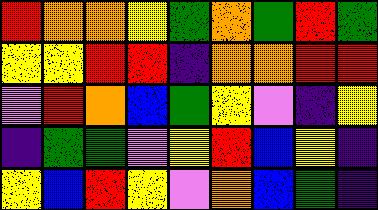[["red", "orange", "orange", "yellow", "green", "orange", "green", "red", "green"], ["yellow", "yellow", "red", "red", "indigo", "orange", "orange", "red", "red"], ["violet", "red", "orange", "blue", "green", "yellow", "violet", "indigo", "yellow"], ["indigo", "green", "green", "violet", "yellow", "red", "blue", "yellow", "indigo"], ["yellow", "blue", "red", "yellow", "violet", "orange", "blue", "green", "indigo"]]